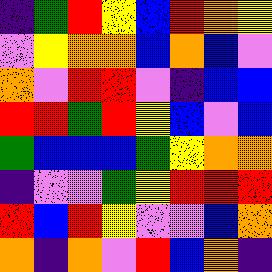[["indigo", "green", "red", "yellow", "blue", "red", "orange", "yellow"], ["violet", "yellow", "orange", "orange", "blue", "orange", "blue", "violet"], ["orange", "violet", "red", "red", "violet", "indigo", "blue", "blue"], ["red", "red", "green", "red", "yellow", "blue", "violet", "blue"], ["green", "blue", "blue", "blue", "green", "yellow", "orange", "orange"], ["indigo", "violet", "violet", "green", "yellow", "red", "red", "red"], ["red", "blue", "red", "yellow", "violet", "violet", "blue", "orange"], ["orange", "indigo", "orange", "violet", "red", "blue", "orange", "indigo"]]